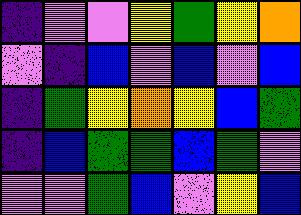[["indigo", "violet", "violet", "yellow", "green", "yellow", "orange"], ["violet", "indigo", "blue", "violet", "blue", "violet", "blue"], ["indigo", "green", "yellow", "orange", "yellow", "blue", "green"], ["indigo", "blue", "green", "green", "blue", "green", "violet"], ["violet", "violet", "green", "blue", "violet", "yellow", "blue"]]